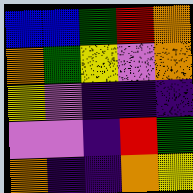[["blue", "blue", "green", "red", "orange"], ["orange", "green", "yellow", "violet", "orange"], ["yellow", "violet", "indigo", "indigo", "indigo"], ["violet", "violet", "indigo", "red", "green"], ["orange", "indigo", "indigo", "orange", "yellow"]]